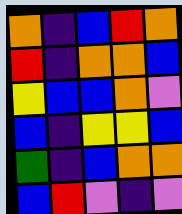[["orange", "indigo", "blue", "red", "orange"], ["red", "indigo", "orange", "orange", "blue"], ["yellow", "blue", "blue", "orange", "violet"], ["blue", "indigo", "yellow", "yellow", "blue"], ["green", "indigo", "blue", "orange", "orange"], ["blue", "red", "violet", "indigo", "violet"]]